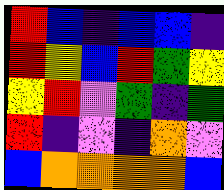[["red", "blue", "indigo", "blue", "blue", "indigo"], ["red", "yellow", "blue", "red", "green", "yellow"], ["yellow", "red", "violet", "green", "indigo", "green"], ["red", "indigo", "violet", "indigo", "orange", "violet"], ["blue", "orange", "orange", "orange", "orange", "blue"]]